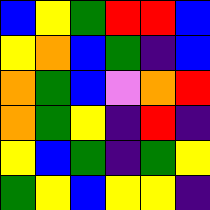[["blue", "yellow", "green", "red", "red", "blue"], ["yellow", "orange", "blue", "green", "indigo", "blue"], ["orange", "green", "blue", "violet", "orange", "red"], ["orange", "green", "yellow", "indigo", "red", "indigo"], ["yellow", "blue", "green", "indigo", "green", "yellow"], ["green", "yellow", "blue", "yellow", "yellow", "indigo"]]